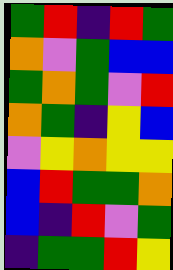[["green", "red", "indigo", "red", "green"], ["orange", "violet", "green", "blue", "blue"], ["green", "orange", "green", "violet", "red"], ["orange", "green", "indigo", "yellow", "blue"], ["violet", "yellow", "orange", "yellow", "yellow"], ["blue", "red", "green", "green", "orange"], ["blue", "indigo", "red", "violet", "green"], ["indigo", "green", "green", "red", "yellow"]]